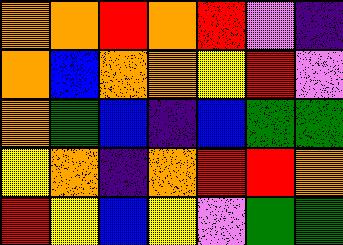[["orange", "orange", "red", "orange", "red", "violet", "indigo"], ["orange", "blue", "orange", "orange", "yellow", "red", "violet"], ["orange", "green", "blue", "indigo", "blue", "green", "green"], ["yellow", "orange", "indigo", "orange", "red", "red", "orange"], ["red", "yellow", "blue", "yellow", "violet", "green", "green"]]